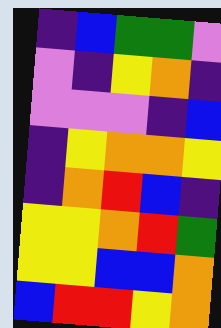[["indigo", "blue", "green", "green", "violet"], ["violet", "indigo", "yellow", "orange", "indigo"], ["violet", "violet", "violet", "indigo", "blue"], ["indigo", "yellow", "orange", "orange", "yellow"], ["indigo", "orange", "red", "blue", "indigo"], ["yellow", "yellow", "orange", "red", "green"], ["yellow", "yellow", "blue", "blue", "orange"], ["blue", "red", "red", "yellow", "orange"]]